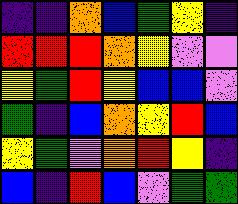[["indigo", "indigo", "orange", "blue", "green", "yellow", "indigo"], ["red", "red", "red", "orange", "yellow", "violet", "violet"], ["yellow", "green", "red", "yellow", "blue", "blue", "violet"], ["green", "indigo", "blue", "orange", "yellow", "red", "blue"], ["yellow", "green", "violet", "orange", "red", "yellow", "indigo"], ["blue", "indigo", "red", "blue", "violet", "green", "green"]]